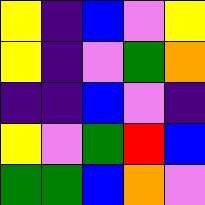[["yellow", "indigo", "blue", "violet", "yellow"], ["yellow", "indigo", "violet", "green", "orange"], ["indigo", "indigo", "blue", "violet", "indigo"], ["yellow", "violet", "green", "red", "blue"], ["green", "green", "blue", "orange", "violet"]]